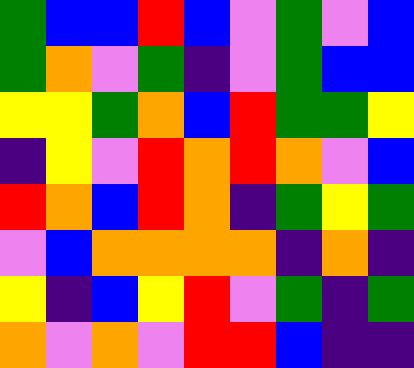[["green", "blue", "blue", "red", "blue", "violet", "green", "violet", "blue"], ["green", "orange", "violet", "green", "indigo", "violet", "green", "blue", "blue"], ["yellow", "yellow", "green", "orange", "blue", "red", "green", "green", "yellow"], ["indigo", "yellow", "violet", "red", "orange", "red", "orange", "violet", "blue"], ["red", "orange", "blue", "red", "orange", "indigo", "green", "yellow", "green"], ["violet", "blue", "orange", "orange", "orange", "orange", "indigo", "orange", "indigo"], ["yellow", "indigo", "blue", "yellow", "red", "violet", "green", "indigo", "green"], ["orange", "violet", "orange", "violet", "red", "red", "blue", "indigo", "indigo"]]